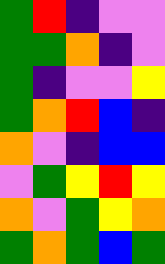[["green", "red", "indigo", "violet", "violet"], ["green", "green", "orange", "indigo", "violet"], ["green", "indigo", "violet", "violet", "yellow"], ["green", "orange", "red", "blue", "indigo"], ["orange", "violet", "indigo", "blue", "blue"], ["violet", "green", "yellow", "red", "yellow"], ["orange", "violet", "green", "yellow", "orange"], ["green", "orange", "green", "blue", "green"]]